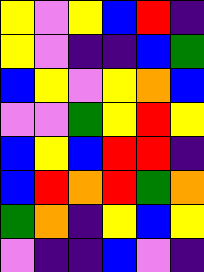[["yellow", "violet", "yellow", "blue", "red", "indigo"], ["yellow", "violet", "indigo", "indigo", "blue", "green"], ["blue", "yellow", "violet", "yellow", "orange", "blue"], ["violet", "violet", "green", "yellow", "red", "yellow"], ["blue", "yellow", "blue", "red", "red", "indigo"], ["blue", "red", "orange", "red", "green", "orange"], ["green", "orange", "indigo", "yellow", "blue", "yellow"], ["violet", "indigo", "indigo", "blue", "violet", "indigo"]]